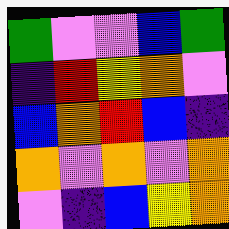[["green", "violet", "violet", "blue", "green"], ["indigo", "red", "yellow", "orange", "violet"], ["blue", "orange", "red", "blue", "indigo"], ["orange", "violet", "orange", "violet", "orange"], ["violet", "indigo", "blue", "yellow", "orange"]]